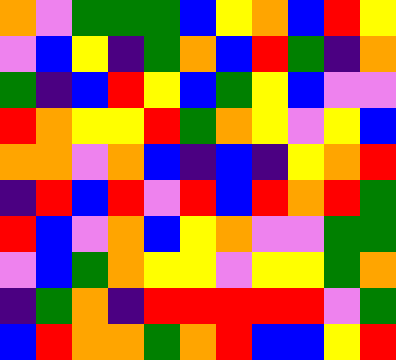[["orange", "violet", "green", "green", "green", "blue", "yellow", "orange", "blue", "red", "yellow"], ["violet", "blue", "yellow", "indigo", "green", "orange", "blue", "red", "green", "indigo", "orange"], ["green", "indigo", "blue", "red", "yellow", "blue", "green", "yellow", "blue", "violet", "violet"], ["red", "orange", "yellow", "yellow", "red", "green", "orange", "yellow", "violet", "yellow", "blue"], ["orange", "orange", "violet", "orange", "blue", "indigo", "blue", "indigo", "yellow", "orange", "red"], ["indigo", "red", "blue", "red", "violet", "red", "blue", "red", "orange", "red", "green"], ["red", "blue", "violet", "orange", "blue", "yellow", "orange", "violet", "violet", "green", "green"], ["violet", "blue", "green", "orange", "yellow", "yellow", "violet", "yellow", "yellow", "green", "orange"], ["indigo", "green", "orange", "indigo", "red", "red", "red", "red", "red", "violet", "green"], ["blue", "red", "orange", "orange", "green", "orange", "red", "blue", "blue", "yellow", "red"]]